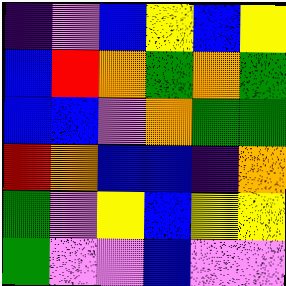[["indigo", "violet", "blue", "yellow", "blue", "yellow"], ["blue", "red", "orange", "green", "orange", "green"], ["blue", "blue", "violet", "orange", "green", "green"], ["red", "orange", "blue", "blue", "indigo", "orange"], ["green", "violet", "yellow", "blue", "yellow", "yellow"], ["green", "violet", "violet", "blue", "violet", "violet"]]